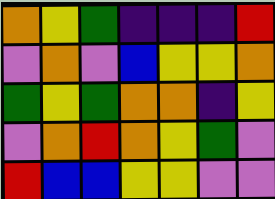[["orange", "yellow", "green", "indigo", "indigo", "indigo", "red"], ["violet", "orange", "violet", "blue", "yellow", "yellow", "orange"], ["green", "yellow", "green", "orange", "orange", "indigo", "yellow"], ["violet", "orange", "red", "orange", "yellow", "green", "violet"], ["red", "blue", "blue", "yellow", "yellow", "violet", "violet"]]